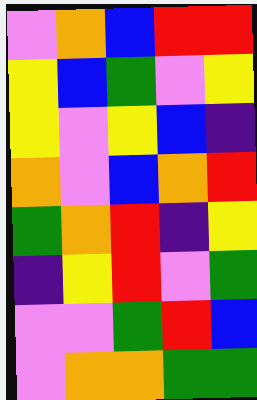[["violet", "orange", "blue", "red", "red"], ["yellow", "blue", "green", "violet", "yellow"], ["yellow", "violet", "yellow", "blue", "indigo"], ["orange", "violet", "blue", "orange", "red"], ["green", "orange", "red", "indigo", "yellow"], ["indigo", "yellow", "red", "violet", "green"], ["violet", "violet", "green", "red", "blue"], ["violet", "orange", "orange", "green", "green"]]